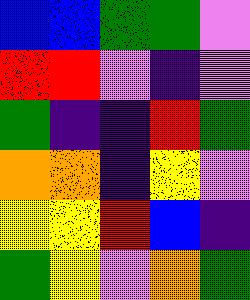[["blue", "blue", "green", "green", "violet"], ["red", "red", "violet", "indigo", "violet"], ["green", "indigo", "indigo", "red", "green"], ["orange", "orange", "indigo", "yellow", "violet"], ["yellow", "yellow", "red", "blue", "indigo"], ["green", "yellow", "violet", "orange", "green"]]